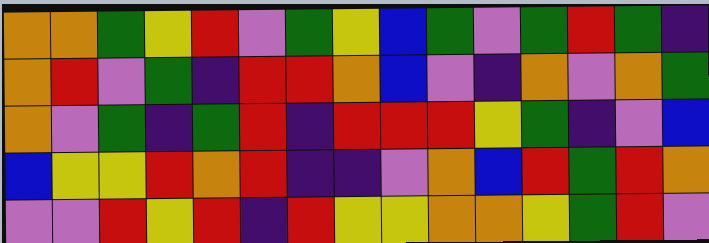[["orange", "orange", "green", "yellow", "red", "violet", "green", "yellow", "blue", "green", "violet", "green", "red", "green", "indigo"], ["orange", "red", "violet", "green", "indigo", "red", "red", "orange", "blue", "violet", "indigo", "orange", "violet", "orange", "green"], ["orange", "violet", "green", "indigo", "green", "red", "indigo", "red", "red", "red", "yellow", "green", "indigo", "violet", "blue"], ["blue", "yellow", "yellow", "red", "orange", "red", "indigo", "indigo", "violet", "orange", "blue", "red", "green", "red", "orange"], ["violet", "violet", "red", "yellow", "red", "indigo", "red", "yellow", "yellow", "orange", "orange", "yellow", "green", "red", "violet"]]